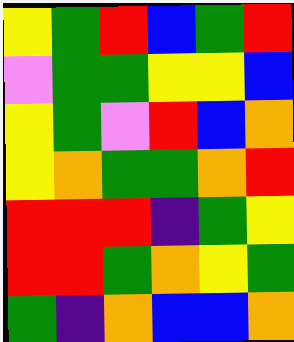[["yellow", "green", "red", "blue", "green", "red"], ["violet", "green", "green", "yellow", "yellow", "blue"], ["yellow", "green", "violet", "red", "blue", "orange"], ["yellow", "orange", "green", "green", "orange", "red"], ["red", "red", "red", "indigo", "green", "yellow"], ["red", "red", "green", "orange", "yellow", "green"], ["green", "indigo", "orange", "blue", "blue", "orange"]]